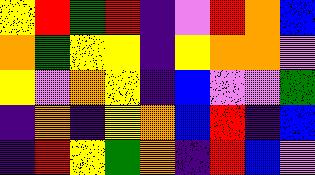[["yellow", "red", "green", "red", "indigo", "violet", "red", "orange", "blue"], ["orange", "green", "yellow", "yellow", "indigo", "yellow", "orange", "orange", "violet"], ["yellow", "violet", "orange", "yellow", "indigo", "blue", "violet", "violet", "green"], ["indigo", "orange", "indigo", "yellow", "orange", "blue", "red", "indigo", "blue"], ["indigo", "red", "yellow", "green", "orange", "indigo", "red", "blue", "violet"]]